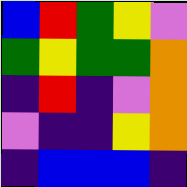[["blue", "red", "green", "yellow", "violet"], ["green", "yellow", "green", "green", "orange"], ["indigo", "red", "indigo", "violet", "orange"], ["violet", "indigo", "indigo", "yellow", "orange"], ["indigo", "blue", "blue", "blue", "indigo"]]